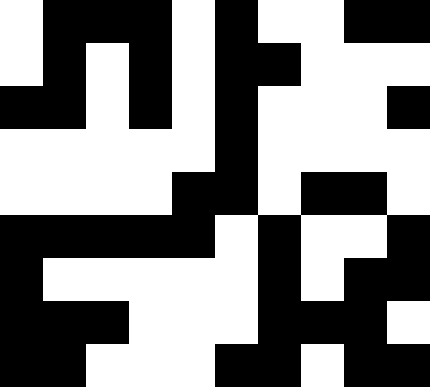[["white", "black", "black", "black", "white", "black", "white", "white", "black", "black"], ["white", "black", "white", "black", "white", "black", "black", "white", "white", "white"], ["black", "black", "white", "black", "white", "black", "white", "white", "white", "black"], ["white", "white", "white", "white", "white", "black", "white", "white", "white", "white"], ["white", "white", "white", "white", "black", "black", "white", "black", "black", "white"], ["black", "black", "black", "black", "black", "white", "black", "white", "white", "black"], ["black", "white", "white", "white", "white", "white", "black", "white", "black", "black"], ["black", "black", "black", "white", "white", "white", "black", "black", "black", "white"], ["black", "black", "white", "white", "white", "black", "black", "white", "black", "black"]]